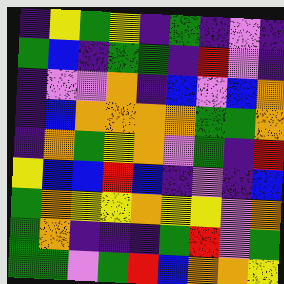[["indigo", "yellow", "green", "yellow", "indigo", "green", "indigo", "violet", "indigo"], ["green", "blue", "indigo", "green", "green", "indigo", "red", "violet", "indigo"], ["indigo", "violet", "violet", "orange", "indigo", "blue", "violet", "blue", "orange"], ["indigo", "blue", "orange", "orange", "orange", "orange", "green", "green", "orange"], ["indigo", "orange", "green", "yellow", "orange", "violet", "green", "indigo", "red"], ["yellow", "blue", "blue", "red", "blue", "indigo", "violet", "indigo", "blue"], ["green", "orange", "yellow", "yellow", "orange", "yellow", "yellow", "violet", "orange"], ["green", "orange", "indigo", "indigo", "indigo", "green", "red", "violet", "green"], ["green", "green", "violet", "green", "red", "blue", "orange", "orange", "yellow"]]